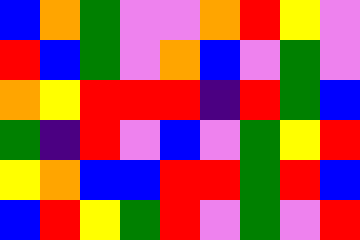[["blue", "orange", "green", "violet", "violet", "orange", "red", "yellow", "violet"], ["red", "blue", "green", "violet", "orange", "blue", "violet", "green", "violet"], ["orange", "yellow", "red", "red", "red", "indigo", "red", "green", "blue"], ["green", "indigo", "red", "violet", "blue", "violet", "green", "yellow", "red"], ["yellow", "orange", "blue", "blue", "red", "red", "green", "red", "blue"], ["blue", "red", "yellow", "green", "red", "violet", "green", "violet", "red"]]